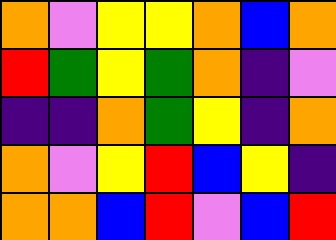[["orange", "violet", "yellow", "yellow", "orange", "blue", "orange"], ["red", "green", "yellow", "green", "orange", "indigo", "violet"], ["indigo", "indigo", "orange", "green", "yellow", "indigo", "orange"], ["orange", "violet", "yellow", "red", "blue", "yellow", "indigo"], ["orange", "orange", "blue", "red", "violet", "blue", "red"]]